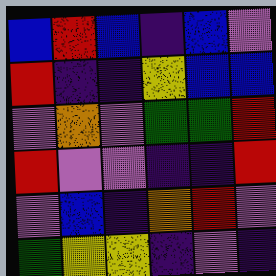[["blue", "red", "blue", "indigo", "blue", "violet"], ["red", "indigo", "indigo", "yellow", "blue", "blue"], ["violet", "orange", "violet", "green", "green", "red"], ["red", "violet", "violet", "indigo", "indigo", "red"], ["violet", "blue", "indigo", "orange", "red", "violet"], ["green", "yellow", "yellow", "indigo", "violet", "indigo"]]